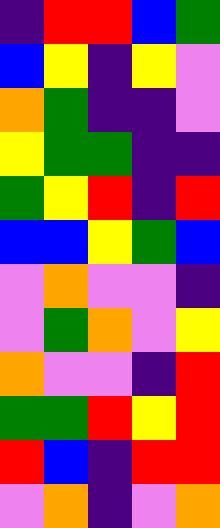[["indigo", "red", "red", "blue", "green"], ["blue", "yellow", "indigo", "yellow", "violet"], ["orange", "green", "indigo", "indigo", "violet"], ["yellow", "green", "green", "indigo", "indigo"], ["green", "yellow", "red", "indigo", "red"], ["blue", "blue", "yellow", "green", "blue"], ["violet", "orange", "violet", "violet", "indigo"], ["violet", "green", "orange", "violet", "yellow"], ["orange", "violet", "violet", "indigo", "red"], ["green", "green", "red", "yellow", "red"], ["red", "blue", "indigo", "red", "red"], ["violet", "orange", "indigo", "violet", "orange"]]